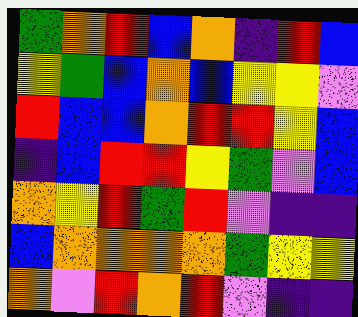[["green", "orange", "red", "blue", "orange", "indigo", "red", "blue"], ["yellow", "green", "blue", "orange", "blue", "yellow", "yellow", "violet"], ["red", "blue", "blue", "orange", "red", "red", "yellow", "blue"], ["indigo", "blue", "red", "red", "yellow", "green", "violet", "blue"], ["orange", "yellow", "red", "green", "red", "violet", "indigo", "indigo"], ["blue", "orange", "orange", "orange", "orange", "green", "yellow", "yellow"], ["orange", "violet", "red", "orange", "red", "violet", "indigo", "indigo"]]